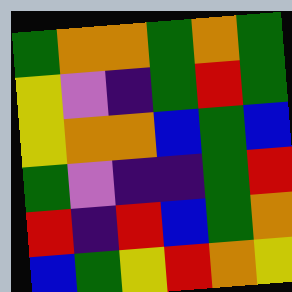[["green", "orange", "orange", "green", "orange", "green"], ["yellow", "violet", "indigo", "green", "red", "green"], ["yellow", "orange", "orange", "blue", "green", "blue"], ["green", "violet", "indigo", "indigo", "green", "red"], ["red", "indigo", "red", "blue", "green", "orange"], ["blue", "green", "yellow", "red", "orange", "yellow"]]